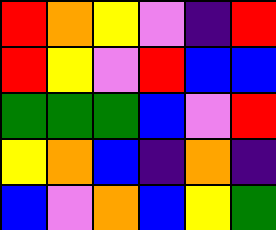[["red", "orange", "yellow", "violet", "indigo", "red"], ["red", "yellow", "violet", "red", "blue", "blue"], ["green", "green", "green", "blue", "violet", "red"], ["yellow", "orange", "blue", "indigo", "orange", "indigo"], ["blue", "violet", "orange", "blue", "yellow", "green"]]